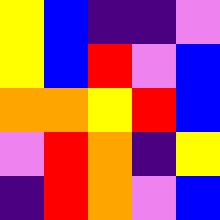[["yellow", "blue", "indigo", "indigo", "violet"], ["yellow", "blue", "red", "violet", "blue"], ["orange", "orange", "yellow", "red", "blue"], ["violet", "red", "orange", "indigo", "yellow"], ["indigo", "red", "orange", "violet", "blue"]]